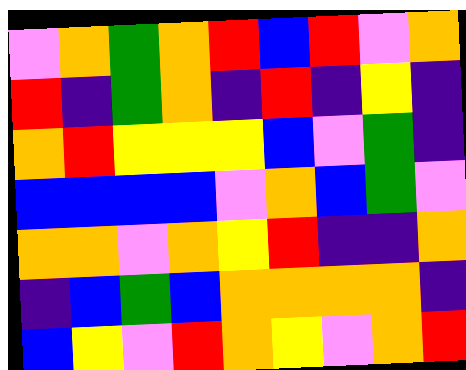[["violet", "orange", "green", "orange", "red", "blue", "red", "violet", "orange"], ["red", "indigo", "green", "orange", "indigo", "red", "indigo", "yellow", "indigo"], ["orange", "red", "yellow", "yellow", "yellow", "blue", "violet", "green", "indigo"], ["blue", "blue", "blue", "blue", "violet", "orange", "blue", "green", "violet"], ["orange", "orange", "violet", "orange", "yellow", "red", "indigo", "indigo", "orange"], ["indigo", "blue", "green", "blue", "orange", "orange", "orange", "orange", "indigo"], ["blue", "yellow", "violet", "red", "orange", "yellow", "violet", "orange", "red"]]